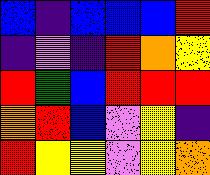[["blue", "indigo", "blue", "blue", "blue", "red"], ["indigo", "violet", "indigo", "red", "orange", "yellow"], ["red", "green", "blue", "red", "red", "red"], ["orange", "red", "blue", "violet", "yellow", "indigo"], ["red", "yellow", "yellow", "violet", "yellow", "orange"]]